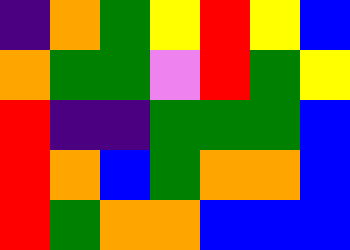[["indigo", "orange", "green", "yellow", "red", "yellow", "blue"], ["orange", "green", "green", "violet", "red", "green", "yellow"], ["red", "indigo", "indigo", "green", "green", "green", "blue"], ["red", "orange", "blue", "green", "orange", "orange", "blue"], ["red", "green", "orange", "orange", "blue", "blue", "blue"]]